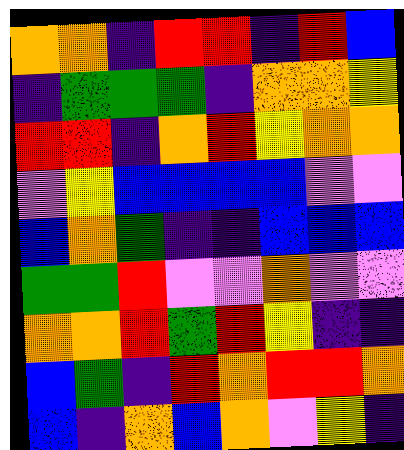[["orange", "orange", "indigo", "red", "red", "indigo", "red", "blue"], ["indigo", "green", "green", "green", "indigo", "orange", "orange", "yellow"], ["red", "red", "indigo", "orange", "red", "yellow", "orange", "orange"], ["violet", "yellow", "blue", "blue", "blue", "blue", "violet", "violet"], ["blue", "orange", "green", "indigo", "indigo", "blue", "blue", "blue"], ["green", "green", "red", "violet", "violet", "orange", "violet", "violet"], ["orange", "orange", "red", "green", "red", "yellow", "indigo", "indigo"], ["blue", "green", "indigo", "red", "orange", "red", "red", "orange"], ["blue", "indigo", "orange", "blue", "orange", "violet", "yellow", "indigo"]]